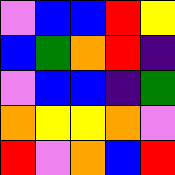[["violet", "blue", "blue", "red", "yellow"], ["blue", "green", "orange", "red", "indigo"], ["violet", "blue", "blue", "indigo", "green"], ["orange", "yellow", "yellow", "orange", "violet"], ["red", "violet", "orange", "blue", "red"]]